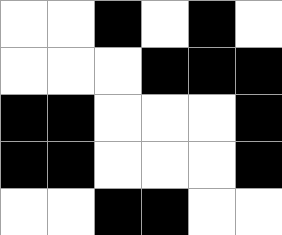[["white", "white", "black", "white", "black", "white"], ["white", "white", "white", "black", "black", "black"], ["black", "black", "white", "white", "white", "black"], ["black", "black", "white", "white", "white", "black"], ["white", "white", "black", "black", "white", "white"]]